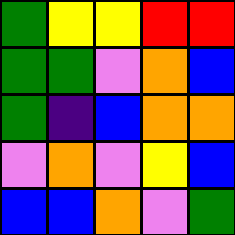[["green", "yellow", "yellow", "red", "red"], ["green", "green", "violet", "orange", "blue"], ["green", "indigo", "blue", "orange", "orange"], ["violet", "orange", "violet", "yellow", "blue"], ["blue", "blue", "orange", "violet", "green"]]